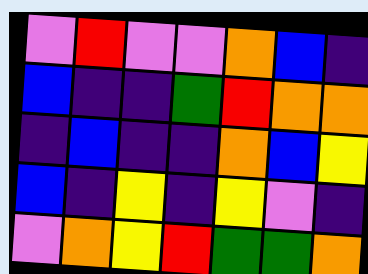[["violet", "red", "violet", "violet", "orange", "blue", "indigo"], ["blue", "indigo", "indigo", "green", "red", "orange", "orange"], ["indigo", "blue", "indigo", "indigo", "orange", "blue", "yellow"], ["blue", "indigo", "yellow", "indigo", "yellow", "violet", "indigo"], ["violet", "orange", "yellow", "red", "green", "green", "orange"]]